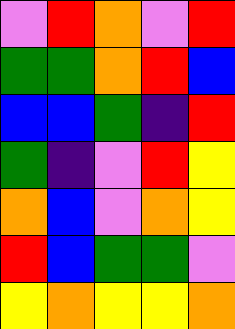[["violet", "red", "orange", "violet", "red"], ["green", "green", "orange", "red", "blue"], ["blue", "blue", "green", "indigo", "red"], ["green", "indigo", "violet", "red", "yellow"], ["orange", "blue", "violet", "orange", "yellow"], ["red", "blue", "green", "green", "violet"], ["yellow", "orange", "yellow", "yellow", "orange"]]